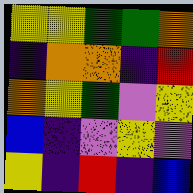[["yellow", "yellow", "green", "green", "orange"], ["indigo", "orange", "orange", "indigo", "red"], ["orange", "yellow", "green", "violet", "yellow"], ["blue", "indigo", "violet", "yellow", "violet"], ["yellow", "indigo", "red", "indigo", "blue"]]